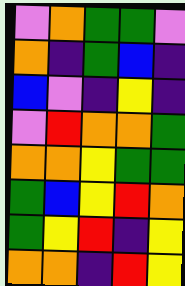[["violet", "orange", "green", "green", "violet"], ["orange", "indigo", "green", "blue", "indigo"], ["blue", "violet", "indigo", "yellow", "indigo"], ["violet", "red", "orange", "orange", "green"], ["orange", "orange", "yellow", "green", "green"], ["green", "blue", "yellow", "red", "orange"], ["green", "yellow", "red", "indigo", "yellow"], ["orange", "orange", "indigo", "red", "yellow"]]